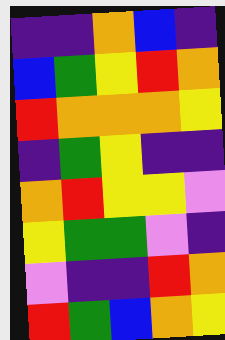[["indigo", "indigo", "orange", "blue", "indigo"], ["blue", "green", "yellow", "red", "orange"], ["red", "orange", "orange", "orange", "yellow"], ["indigo", "green", "yellow", "indigo", "indigo"], ["orange", "red", "yellow", "yellow", "violet"], ["yellow", "green", "green", "violet", "indigo"], ["violet", "indigo", "indigo", "red", "orange"], ["red", "green", "blue", "orange", "yellow"]]